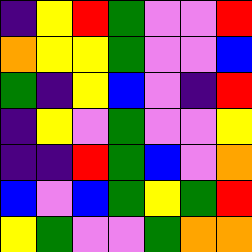[["indigo", "yellow", "red", "green", "violet", "violet", "red"], ["orange", "yellow", "yellow", "green", "violet", "violet", "blue"], ["green", "indigo", "yellow", "blue", "violet", "indigo", "red"], ["indigo", "yellow", "violet", "green", "violet", "violet", "yellow"], ["indigo", "indigo", "red", "green", "blue", "violet", "orange"], ["blue", "violet", "blue", "green", "yellow", "green", "red"], ["yellow", "green", "violet", "violet", "green", "orange", "orange"]]